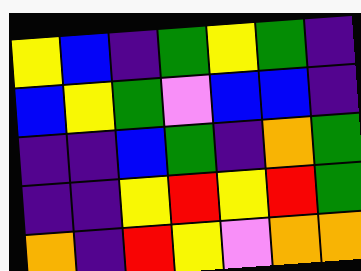[["yellow", "blue", "indigo", "green", "yellow", "green", "indigo"], ["blue", "yellow", "green", "violet", "blue", "blue", "indigo"], ["indigo", "indigo", "blue", "green", "indigo", "orange", "green"], ["indigo", "indigo", "yellow", "red", "yellow", "red", "green"], ["orange", "indigo", "red", "yellow", "violet", "orange", "orange"]]